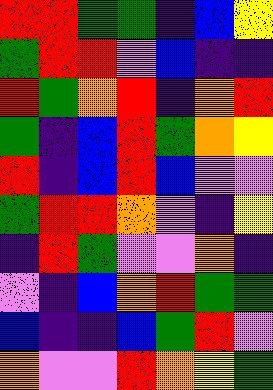[["red", "red", "green", "green", "indigo", "blue", "yellow"], ["green", "red", "red", "violet", "blue", "indigo", "indigo"], ["red", "green", "orange", "red", "indigo", "orange", "red"], ["green", "indigo", "blue", "red", "green", "orange", "yellow"], ["red", "indigo", "blue", "red", "blue", "violet", "violet"], ["green", "red", "red", "orange", "violet", "indigo", "yellow"], ["indigo", "red", "green", "violet", "violet", "orange", "indigo"], ["violet", "indigo", "blue", "orange", "red", "green", "green"], ["blue", "indigo", "indigo", "blue", "green", "red", "violet"], ["orange", "violet", "violet", "red", "orange", "yellow", "green"]]